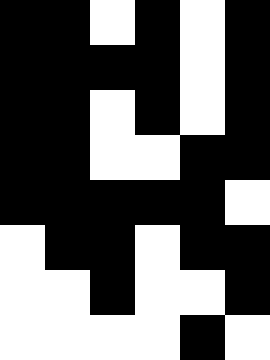[["black", "black", "white", "black", "white", "black"], ["black", "black", "black", "black", "white", "black"], ["black", "black", "white", "black", "white", "black"], ["black", "black", "white", "white", "black", "black"], ["black", "black", "black", "black", "black", "white"], ["white", "black", "black", "white", "black", "black"], ["white", "white", "black", "white", "white", "black"], ["white", "white", "white", "white", "black", "white"]]